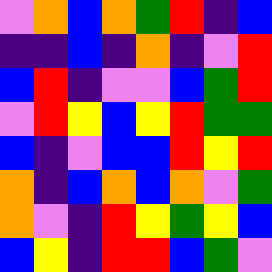[["violet", "orange", "blue", "orange", "green", "red", "indigo", "blue"], ["indigo", "indigo", "blue", "indigo", "orange", "indigo", "violet", "red"], ["blue", "red", "indigo", "violet", "violet", "blue", "green", "red"], ["violet", "red", "yellow", "blue", "yellow", "red", "green", "green"], ["blue", "indigo", "violet", "blue", "blue", "red", "yellow", "red"], ["orange", "indigo", "blue", "orange", "blue", "orange", "violet", "green"], ["orange", "violet", "indigo", "red", "yellow", "green", "yellow", "blue"], ["blue", "yellow", "indigo", "red", "red", "blue", "green", "violet"]]